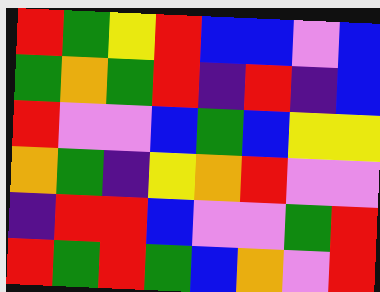[["red", "green", "yellow", "red", "blue", "blue", "violet", "blue"], ["green", "orange", "green", "red", "indigo", "red", "indigo", "blue"], ["red", "violet", "violet", "blue", "green", "blue", "yellow", "yellow"], ["orange", "green", "indigo", "yellow", "orange", "red", "violet", "violet"], ["indigo", "red", "red", "blue", "violet", "violet", "green", "red"], ["red", "green", "red", "green", "blue", "orange", "violet", "red"]]